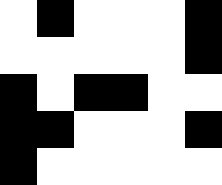[["white", "black", "white", "white", "white", "black"], ["white", "white", "white", "white", "white", "black"], ["black", "white", "black", "black", "white", "white"], ["black", "black", "white", "white", "white", "black"], ["black", "white", "white", "white", "white", "white"]]